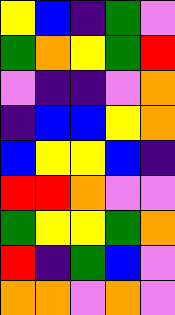[["yellow", "blue", "indigo", "green", "violet"], ["green", "orange", "yellow", "green", "red"], ["violet", "indigo", "indigo", "violet", "orange"], ["indigo", "blue", "blue", "yellow", "orange"], ["blue", "yellow", "yellow", "blue", "indigo"], ["red", "red", "orange", "violet", "violet"], ["green", "yellow", "yellow", "green", "orange"], ["red", "indigo", "green", "blue", "violet"], ["orange", "orange", "violet", "orange", "violet"]]